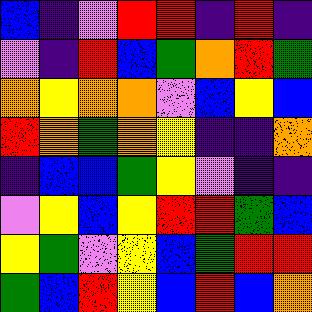[["blue", "indigo", "violet", "red", "red", "indigo", "red", "indigo"], ["violet", "indigo", "red", "blue", "green", "orange", "red", "green"], ["orange", "yellow", "orange", "orange", "violet", "blue", "yellow", "blue"], ["red", "orange", "green", "orange", "yellow", "indigo", "indigo", "orange"], ["indigo", "blue", "blue", "green", "yellow", "violet", "indigo", "indigo"], ["violet", "yellow", "blue", "yellow", "red", "red", "green", "blue"], ["yellow", "green", "violet", "yellow", "blue", "green", "red", "red"], ["green", "blue", "red", "yellow", "blue", "red", "blue", "orange"]]